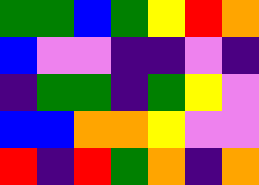[["green", "green", "blue", "green", "yellow", "red", "orange"], ["blue", "violet", "violet", "indigo", "indigo", "violet", "indigo"], ["indigo", "green", "green", "indigo", "green", "yellow", "violet"], ["blue", "blue", "orange", "orange", "yellow", "violet", "violet"], ["red", "indigo", "red", "green", "orange", "indigo", "orange"]]